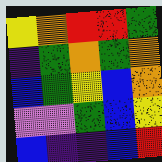[["yellow", "orange", "red", "red", "green"], ["indigo", "green", "orange", "green", "orange"], ["blue", "green", "yellow", "blue", "orange"], ["violet", "violet", "green", "blue", "yellow"], ["blue", "indigo", "indigo", "blue", "red"]]